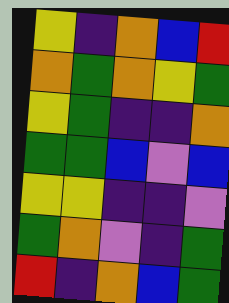[["yellow", "indigo", "orange", "blue", "red"], ["orange", "green", "orange", "yellow", "green"], ["yellow", "green", "indigo", "indigo", "orange"], ["green", "green", "blue", "violet", "blue"], ["yellow", "yellow", "indigo", "indigo", "violet"], ["green", "orange", "violet", "indigo", "green"], ["red", "indigo", "orange", "blue", "green"]]